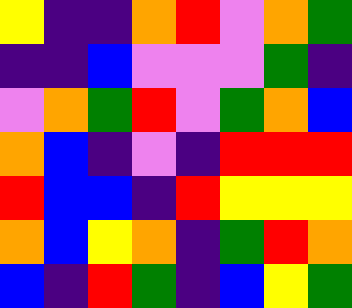[["yellow", "indigo", "indigo", "orange", "red", "violet", "orange", "green"], ["indigo", "indigo", "blue", "violet", "violet", "violet", "green", "indigo"], ["violet", "orange", "green", "red", "violet", "green", "orange", "blue"], ["orange", "blue", "indigo", "violet", "indigo", "red", "red", "red"], ["red", "blue", "blue", "indigo", "red", "yellow", "yellow", "yellow"], ["orange", "blue", "yellow", "orange", "indigo", "green", "red", "orange"], ["blue", "indigo", "red", "green", "indigo", "blue", "yellow", "green"]]